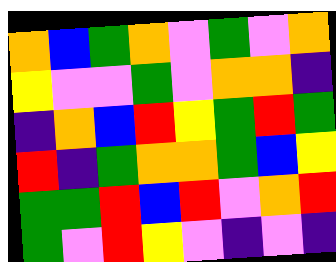[["orange", "blue", "green", "orange", "violet", "green", "violet", "orange"], ["yellow", "violet", "violet", "green", "violet", "orange", "orange", "indigo"], ["indigo", "orange", "blue", "red", "yellow", "green", "red", "green"], ["red", "indigo", "green", "orange", "orange", "green", "blue", "yellow"], ["green", "green", "red", "blue", "red", "violet", "orange", "red"], ["green", "violet", "red", "yellow", "violet", "indigo", "violet", "indigo"]]